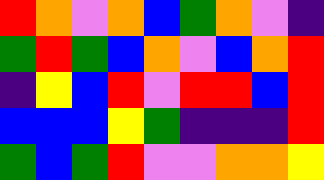[["red", "orange", "violet", "orange", "blue", "green", "orange", "violet", "indigo"], ["green", "red", "green", "blue", "orange", "violet", "blue", "orange", "red"], ["indigo", "yellow", "blue", "red", "violet", "red", "red", "blue", "red"], ["blue", "blue", "blue", "yellow", "green", "indigo", "indigo", "indigo", "red"], ["green", "blue", "green", "red", "violet", "violet", "orange", "orange", "yellow"]]